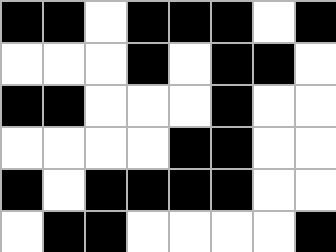[["black", "black", "white", "black", "black", "black", "white", "black"], ["white", "white", "white", "black", "white", "black", "black", "white"], ["black", "black", "white", "white", "white", "black", "white", "white"], ["white", "white", "white", "white", "black", "black", "white", "white"], ["black", "white", "black", "black", "black", "black", "white", "white"], ["white", "black", "black", "white", "white", "white", "white", "black"]]